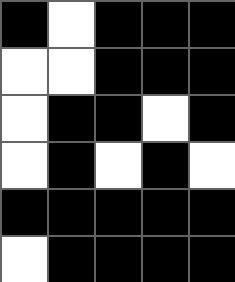[["black", "white", "black", "black", "black"], ["white", "white", "black", "black", "black"], ["white", "black", "black", "white", "black"], ["white", "black", "white", "black", "white"], ["black", "black", "black", "black", "black"], ["white", "black", "black", "black", "black"]]